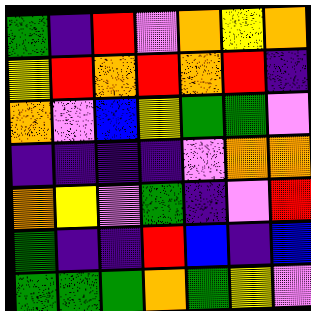[["green", "indigo", "red", "violet", "orange", "yellow", "orange"], ["yellow", "red", "orange", "red", "orange", "red", "indigo"], ["orange", "violet", "blue", "yellow", "green", "green", "violet"], ["indigo", "indigo", "indigo", "indigo", "violet", "orange", "orange"], ["orange", "yellow", "violet", "green", "indigo", "violet", "red"], ["green", "indigo", "indigo", "red", "blue", "indigo", "blue"], ["green", "green", "green", "orange", "green", "yellow", "violet"]]